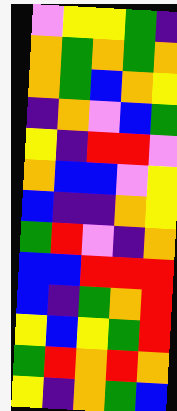[["violet", "yellow", "yellow", "green", "indigo"], ["orange", "green", "orange", "green", "orange"], ["orange", "green", "blue", "orange", "yellow"], ["indigo", "orange", "violet", "blue", "green"], ["yellow", "indigo", "red", "red", "violet"], ["orange", "blue", "blue", "violet", "yellow"], ["blue", "indigo", "indigo", "orange", "yellow"], ["green", "red", "violet", "indigo", "orange"], ["blue", "blue", "red", "red", "red"], ["blue", "indigo", "green", "orange", "red"], ["yellow", "blue", "yellow", "green", "red"], ["green", "red", "orange", "red", "orange"], ["yellow", "indigo", "orange", "green", "blue"]]